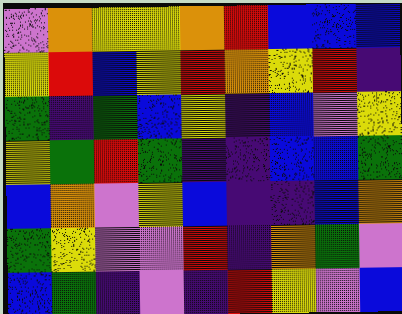[["violet", "orange", "yellow", "yellow", "orange", "red", "blue", "blue", "blue"], ["yellow", "red", "blue", "yellow", "red", "orange", "yellow", "red", "indigo"], ["green", "indigo", "green", "blue", "yellow", "indigo", "blue", "violet", "yellow"], ["yellow", "green", "red", "green", "indigo", "indigo", "blue", "blue", "green"], ["blue", "orange", "violet", "yellow", "blue", "indigo", "indigo", "blue", "orange"], ["green", "yellow", "violet", "violet", "red", "indigo", "orange", "green", "violet"], ["blue", "green", "indigo", "violet", "indigo", "red", "yellow", "violet", "blue"]]